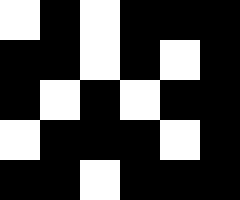[["white", "black", "white", "black", "black", "black"], ["black", "black", "white", "black", "white", "black"], ["black", "white", "black", "white", "black", "black"], ["white", "black", "black", "black", "white", "black"], ["black", "black", "white", "black", "black", "black"]]